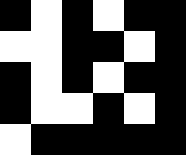[["black", "white", "black", "white", "black", "black"], ["white", "white", "black", "black", "white", "black"], ["black", "white", "black", "white", "black", "black"], ["black", "white", "white", "black", "white", "black"], ["white", "black", "black", "black", "black", "black"]]